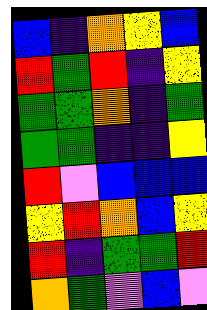[["blue", "indigo", "orange", "yellow", "blue"], ["red", "green", "red", "indigo", "yellow"], ["green", "green", "orange", "indigo", "green"], ["green", "green", "indigo", "indigo", "yellow"], ["red", "violet", "blue", "blue", "blue"], ["yellow", "red", "orange", "blue", "yellow"], ["red", "indigo", "green", "green", "red"], ["orange", "green", "violet", "blue", "violet"]]